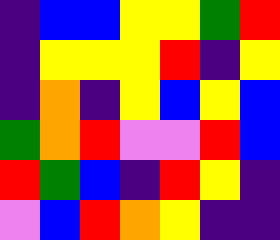[["indigo", "blue", "blue", "yellow", "yellow", "green", "red"], ["indigo", "yellow", "yellow", "yellow", "red", "indigo", "yellow"], ["indigo", "orange", "indigo", "yellow", "blue", "yellow", "blue"], ["green", "orange", "red", "violet", "violet", "red", "blue"], ["red", "green", "blue", "indigo", "red", "yellow", "indigo"], ["violet", "blue", "red", "orange", "yellow", "indigo", "indigo"]]